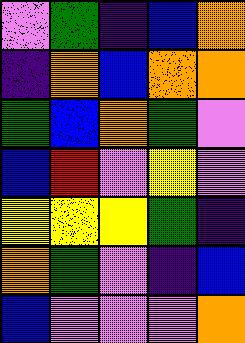[["violet", "green", "indigo", "blue", "orange"], ["indigo", "orange", "blue", "orange", "orange"], ["green", "blue", "orange", "green", "violet"], ["blue", "red", "violet", "yellow", "violet"], ["yellow", "yellow", "yellow", "green", "indigo"], ["orange", "green", "violet", "indigo", "blue"], ["blue", "violet", "violet", "violet", "orange"]]